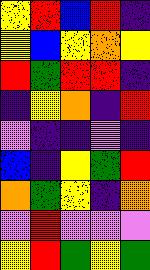[["yellow", "red", "blue", "red", "indigo"], ["yellow", "blue", "yellow", "orange", "yellow"], ["red", "green", "red", "red", "indigo"], ["indigo", "yellow", "orange", "indigo", "red"], ["violet", "indigo", "indigo", "violet", "indigo"], ["blue", "indigo", "yellow", "green", "red"], ["orange", "green", "yellow", "indigo", "orange"], ["violet", "red", "violet", "violet", "violet"], ["yellow", "red", "green", "yellow", "green"]]